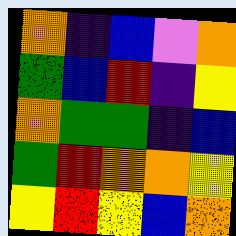[["orange", "indigo", "blue", "violet", "orange"], ["green", "blue", "red", "indigo", "yellow"], ["orange", "green", "green", "indigo", "blue"], ["green", "red", "orange", "orange", "yellow"], ["yellow", "red", "yellow", "blue", "orange"]]